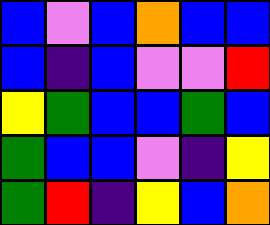[["blue", "violet", "blue", "orange", "blue", "blue"], ["blue", "indigo", "blue", "violet", "violet", "red"], ["yellow", "green", "blue", "blue", "green", "blue"], ["green", "blue", "blue", "violet", "indigo", "yellow"], ["green", "red", "indigo", "yellow", "blue", "orange"]]